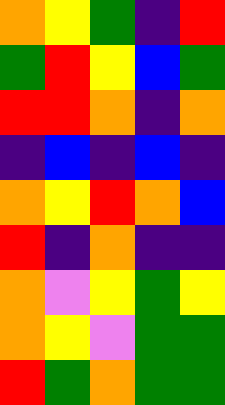[["orange", "yellow", "green", "indigo", "red"], ["green", "red", "yellow", "blue", "green"], ["red", "red", "orange", "indigo", "orange"], ["indigo", "blue", "indigo", "blue", "indigo"], ["orange", "yellow", "red", "orange", "blue"], ["red", "indigo", "orange", "indigo", "indigo"], ["orange", "violet", "yellow", "green", "yellow"], ["orange", "yellow", "violet", "green", "green"], ["red", "green", "orange", "green", "green"]]